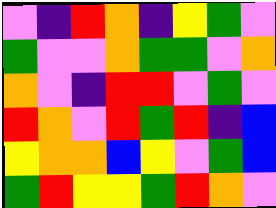[["violet", "indigo", "red", "orange", "indigo", "yellow", "green", "violet"], ["green", "violet", "violet", "orange", "green", "green", "violet", "orange"], ["orange", "violet", "indigo", "red", "red", "violet", "green", "violet"], ["red", "orange", "violet", "red", "green", "red", "indigo", "blue"], ["yellow", "orange", "orange", "blue", "yellow", "violet", "green", "blue"], ["green", "red", "yellow", "yellow", "green", "red", "orange", "violet"]]